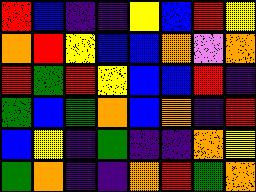[["red", "blue", "indigo", "indigo", "yellow", "blue", "red", "yellow"], ["orange", "red", "yellow", "blue", "blue", "orange", "violet", "orange"], ["red", "green", "red", "yellow", "blue", "blue", "red", "indigo"], ["green", "blue", "green", "orange", "blue", "orange", "indigo", "red"], ["blue", "yellow", "indigo", "green", "indigo", "indigo", "orange", "yellow"], ["green", "orange", "indigo", "indigo", "orange", "red", "green", "orange"]]